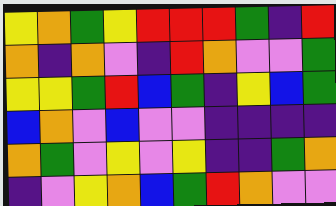[["yellow", "orange", "green", "yellow", "red", "red", "red", "green", "indigo", "red"], ["orange", "indigo", "orange", "violet", "indigo", "red", "orange", "violet", "violet", "green"], ["yellow", "yellow", "green", "red", "blue", "green", "indigo", "yellow", "blue", "green"], ["blue", "orange", "violet", "blue", "violet", "violet", "indigo", "indigo", "indigo", "indigo"], ["orange", "green", "violet", "yellow", "violet", "yellow", "indigo", "indigo", "green", "orange"], ["indigo", "violet", "yellow", "orange", "blue", "green", "red", "orange", "violet", "violet"]]